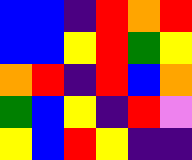[["blue", "blue", "indigo", "red", "orange", "red"], ["blue", "blue", "yellow", "red", "green", "yellow"], ["orange", "red", "indigo", "red", "blue", "orange"], ["green", "blue", "yellow", "indigo", "red", "violet"], ["yellow", "blue", "red", "yellow", "indigo", "indigo"]]